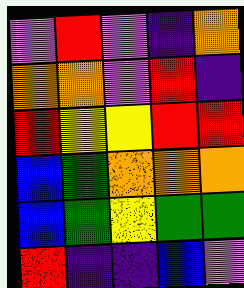[["violet", "red", "violet", "indigo", "orange"], ["orange", "orange", "violet", "red", "indigo"], ["red", "yellow", "yellow", "red", "red"], ["blue", "green", "orange", "orange", "orange"], ["blue", "green", "yellow", "green", "green"], ["red", "indigo", "indigo", "blue", "violet"]]